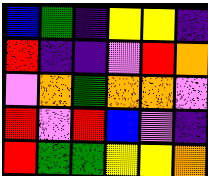[["blue", "green", "indigo", "yellow", "yellow", "indigo"], ["red", "indigo", "indigo", "violet", "red", "orange"], ["violet", "orange", "green", "orange", "orange", "violet"], ["red", "violet", "red", "blue", "violet", "indigo"], ["red", "green", "green", "yellow", "yellow", "orange"]]